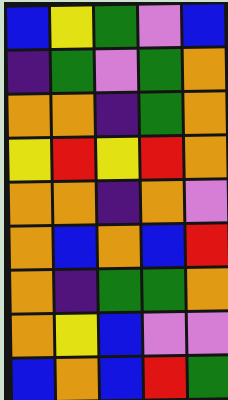[["blue", "yellow", "green", "violet", "blue"], ["indigo", "green", "violet", "green", "orange"], ["orange", "orange", "indigo", "green", "orange"], ["yellow", "red", "yellow", "red", "orange"], ["orange", "orange", "indigo", "orange", "violet"], ["orange", "blue", "orange", "blue", "red"], ["orange", "indigo", "green", "green", "orange"], ["orange", "yellow", "blue", "violet", "violet"], ["blue", "orange", "blue", "red", "green"]]